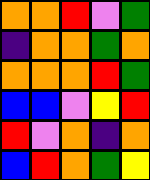[["orange", "orange", "red", "violet", "green"], ["indigo", "orange", "orange", "green", "orange"], ["orange", "orange", "orange", "red", "green"], ["blue", "blue", "violet", "yellow", "red"], ["red", "violet", "orange", "indigo", "orange"], ["blue", "red", "orange", "green", "yellow"]]